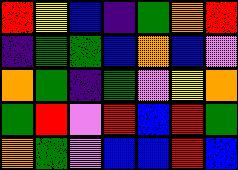[["red", "yellow", "blue", "indigo", "green", "orange", "red"], ["indigo", "green", "green", "blue", "orange", "blue", "violet"], ["orange", "green", "indigo", "green", "violet", "yellow", "orange"], ["green", "red", "violet", "red", "blue", "red", "green"], ["orange", "green", "violet", "blue", "blue", "red", "blue"]]